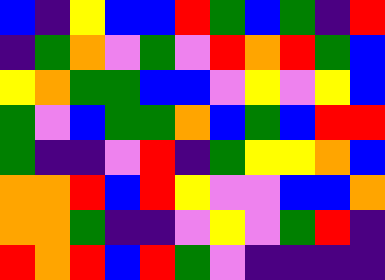[["blue", "indigo", "yellow", "blue", "blue", "red", "green", "blue", "green", "indigo", "red"], ["indigo", "green", "orange", "violet", "green", "violet", "red", "orange", "red", "green", "blue"], ["yellow", "orange", "green", "green", "blue", "blue", "violet", "yellow", "violet", "yellow", "blue"], ["green", "violet", "blue", "green", "green", "orange", "blue", "green", "blue", "red", "red"], ["green", "indigo", "indigo", "violet", "red", "indigo", "green", "yellow", "yellow", "orange", "blue"], ["orange", "orange", "red", "blue", "red", "yellow", "violet", "violet", "blue", "blue", "orange"], ["orange", "orange", "green", "indigo", "indigo", "violet", "yellow", "violet", "green", "red", "indigo"], ["red", "orange", "red", "blue", "red", "green", "violet", "indigo", "indigo", "indigo", "indigo"]]